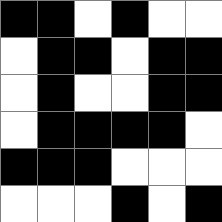[["black", "black", "white", "black", "white", "white"], ["white", "black", "black", "white", "black", "black"], ["white", "black", "white", "white", "black", "black"], ["white", "black", "black", "black", "black", "white"], ["black", "black", "black", "white", "white", "white"], ["white", "white", "white", "black", "white", "black"]]